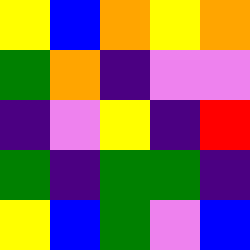[["yellow", "blue", "orange", "yellow", "orange"], ["green", "orange", "indigo", "violet", "violet"], ["indigo", "violet", "yellow", "indigo", "red"], ["green", "indigo", "green", "green", "indigo"], ["yellow", "blue", "green", "violet", "blue"]]